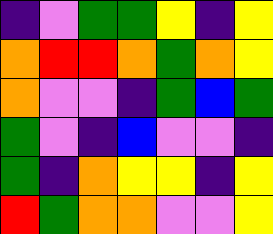[["indigo", "violet", "green", "green", "yellow", "indigo", "yellow"], ["orange", "red", "red", "orange", "green", "orange", "yellow"], ["orange", "violet", "violet", "indigo", "green", "blue", "green"], ["green", "violet", "indigo", "blue", "violet", "violet", "indigo"], ["green", "indigo", "orange", "yellow", "yellow", "indigo", "yellow"], ["red", "green", "orange", "orange", "violet", "violet", "yellow"]]